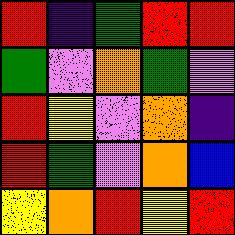[["red", "indigo", "green", "red", "red"], ["green", "violet", "orange", "green", "violet"], ["red", "yellow", "violet", "orange", "indigo"], ["red", "green", "violet", "orange", "blue"], ["yellow", "orange", "red", "yellow", "red"]]